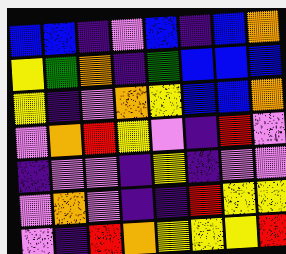[["blue", "blue", "indigo", "violet", "blue", "indigo", "blue", "orange"], ["yellow", "green", "orange", "indigo", "green", "blue", "blue", "blue"], ["yellow", "indigo", "violet", "orange", "yellow", "blue", "blue", "orange"], ["violet", "orange", "red", "yellow", "violet", "indigo", "red", "violet"], ["indigo", "violet", "violet", "indigo", "yellow", "indigo", "violet", "violet"], ["violet", "orange", "violet", "indigo", "indigo", "red", "yellow", "yellow"], ["violet", "indigo", "red", "orange", "yellow", "yellow", "yellow", "red"]]